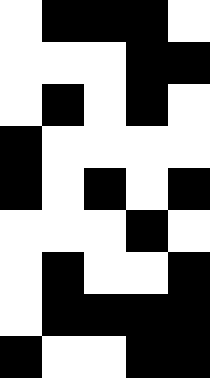[["white", "black", "black", "black", "white"], ["white", "white", "white", "black", "black"], ["white", "black", "white", "black", "white"], ["black", "white", "white", "white", "white"], ["black", "white", "black", "white", "black"], ["white", "white", "white", "black", "white"], ["white", "black", "white", "white", "black"], ["white", "black", "black", "black", "black"], ["black", "white", "white", "black", "black"]]